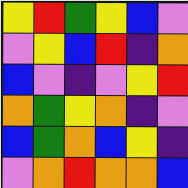[["yellow", "red", "green", "yellow", "blue", "violet"], ["violet", "yellow", "blue", "red", "indigo", "orange"], ["blue", "violet", "indigo", "violet", "yellow", "red"], ["orange", "green", "yellow", "orange", "indigo", "violet"], ["blue", "green", "orange", "blue", "yellow", "indigo"], ["violet", "orange", "red", "orange", "orange", "blue"]]